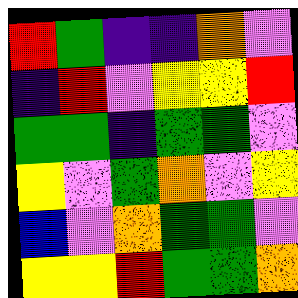[["red", "green", "indigo", "indigo", "orange", "violet"], ["indigo", "red", "violet", "yellow", "yellow", "red"], ["green", "green", "indigo", "green", "green", "violet"], ["yellow", "violet", "green", "orange", "violet", "yellow"], ["blue", "violet", "orange", "green", "green", "violet"], ["yellow", "yellow", "red", "green", "green", "orange"]]